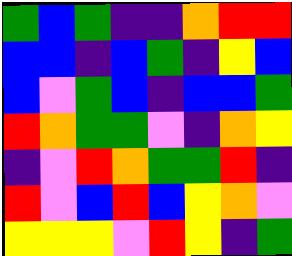[["green", "blue", "green", "indigo", "indigo", "orange", "red", "red"], ["blue", "blue", "indigo", "blue", "green", "indigo", "yellow", "blue"], ["blue", "violet", "green", "blue", "indigo", "blue", "blue", "green"], ["red", "orange", "green", "green", "violet", "indigo", "orange", "yellow"], ["indigo", "violet", "red", "orange", "green", "green", "red", "indigo"], ["red", "violet", "blue", "red", "blue", "yellow", "orange", "violet"], ["yellow", "yellow", "yellow", "violet", "red", "yellow", "indigo", "green"]]